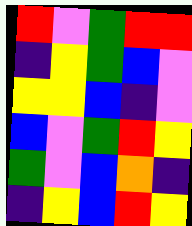[["red", "violet", "green", "red", "red"], ["indigo", "yellow", "green", "blue", "violet"], ["yellow", "yellow", "blue", "indigo", "violet"], ["blue", "violet", "green", "red", "yellow"], ["green", "violet", "blue", "orange", "indigo"], ["indigo", "yellow", "blue", "red", "yellow"]]